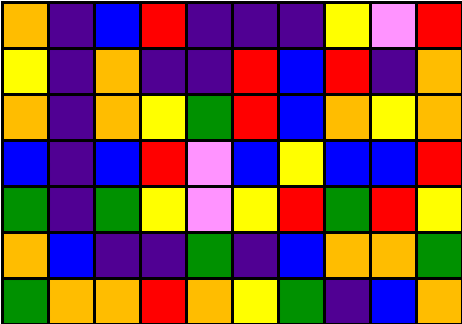[["orange", "indigo", "blue", "red", "indigo", "indigo", "indigo", "yellow", "violet", "red"], ["yellow", "indigo", "orange", "indigo", "indigo", "red", "blue", "red", "indigo", "orange"], ["orange", "indigo", "orange", "yellow", "green", "red", "blue", "orange", "yellow", "orange"], ["blue", "indigo", "blue", "red", "violet", "blue", "yellow", "blue", "blue", "red"], ["green", "indigo", "green", "yellow", "violet", "yellow", "red", "green", "red", "yellow"], ["orange", "blue", "indigo", "indigo", "green", "indigo", "blue", "orange", "orange", "green"], ["green", "orange", "orange", "red", "orange", "yellow", "green", "indigo", "blue", "orange"]]